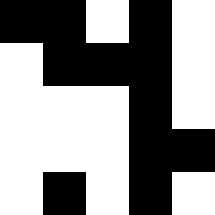[["black", "black", "white", "black", "white"], ["white", "black", "black", "black", "white"], ["white", "white", "white", "black", "white"], ["white", "white", "white", "black", "black"], ["white", "black", "white", "black", "white"]]